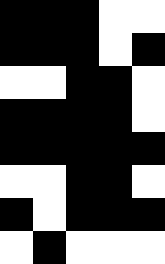[["black", "black", "black", "white", "white"], ["black", "black", "black", "white", "black"], ["white", "white", "black", "black", "white"], ["black", "black", "black", "black", "white"], ["black", "black", "black", "black", "black"], ["white", "white", "black", "black", "white"], ["black", "white", "black", "black", "black"], ["white", "black", "white", "white", "white"]]